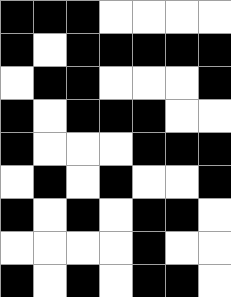[["black", "black", "black", "white", "white", "white", "white"], ["black", "white", "black", "black", "black", "black", "black"], ["white", "black", "black", "white", "white", "white", "black"], ["black", "white", "black", "black", "black", "white", "white"], ["black", "white", "white", "white", "black", "black", "black"], ["white", "black", "white", "black", "white", "white", "black"], ["black", "white", "black", "white", "black", "black", "white"], ["white", "white", "white", "white", "black", "white", "white"], ["black", "white", "black", "white", "black", "black", "white"]]